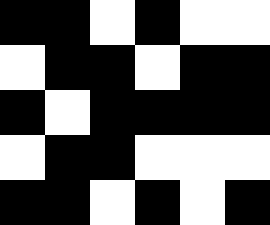[["black", "black", "white", "black", "white", "white"], ["white", "black", "black", "white", "black", "black"], ["black", "white", "black", "black", "black", "black"], ["white", "black", "black", "white", "white", "white"], ["black", "black", "white", "black", "white", "black"]]